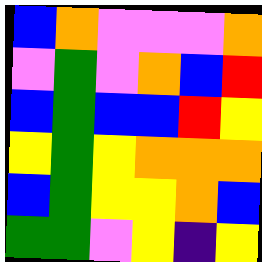[["blue", "orange", "violet", "violet", "violet", "orange"], ["violet", "green", "violet", "orange", "blue", "red"], ["blue", "green", "blue", "blue", "red", "yellow"], ["yellow", "green", "yellow", "orange", "orange", "orange"], ["blue", "green", "yellow", "yellow", "orange", "blue"], ["green", "green", "violet", "yellow", "indigo", "yellow"]]